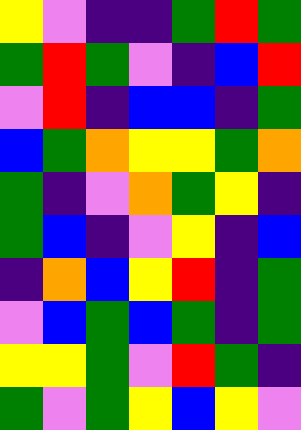[["yellow", "violet", "indigo", "indigo", "green", "red", "green"], ["green", "red", "green", "violet", "indigo", "blue", "red"], ["violet", "red", "indigo", "blue", "blue", "indigo", "green"], ["blue", "green", "orange", "yellow", "yellow", "green", "orange"], ["green", "indigo", "violet", "orange", "green", "yellow", "indigo"], ["green", "blue", "indigo", "violet", "yellow", "indigo", "blue"], ["indigo", "orange", "blue", "yellow", "red", "indigo", "green"], ["violet", "blue", "green", "blue", "green", "indigo", "green"], ["yellow", "yellow", "green", "violet", "red", "green", "indigo"], ["green", "violet", "green", "yellow", "blue", "yellow", "violet"]]